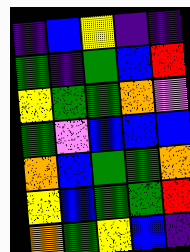[["indigo", "blue", "yellow", "indigo", "indigo"], ["green", "indigo", "green", "blue", "red"], ["yellow", "green", "green", "orange", "violet"], ["green", "violet", "blue", "blue", "blue"], ["orange", "blue", "green", "green", "orange"], ["yellow", "blue", "green", "green", "red"], ["orange", "green", "yellow", "blue", "indigo"]]